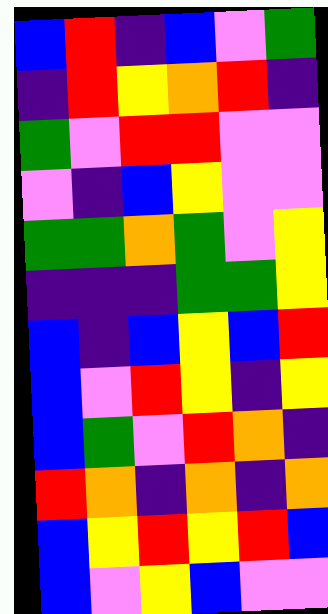[["blue", "red", "indigo", "blue", "violet", "green"], ["indigo", "red", "yellow", "orange", "red", "indigo"], ["green", "violet", "red", "red", "violet", "violet"], ["violet", "indigo", "blue", "yellow", "violet", "violet"], ["green", "green", "orange", "green", "violet", "yellow"], ["indigo", "indigo", "indigo", "green", "green", "yellow"], ["blue", "indigo", "blue", "yellow", "blue", "red"], ["blue", "violet", "red", "yellow", "indigo", "yellow"], ["blue", "green", "violet", "red", "orange", "indigo"], ["red", "orange", "indigo", "orange", "indigo", "orange"], ["blue", "yellow", "red", "yellow", "red", "blue"], ["blue", "violet", "yellow", "blue", "violet", "violet"]]